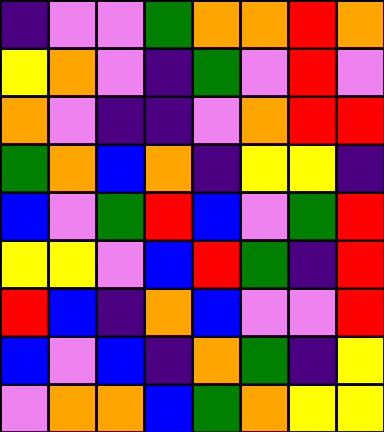[["indigo", "violet", "violet", "green", "orange", "orange", "red", "orange"], ["yellow", "orange", "violet", "indigo", "green", "violet", "red", "violet"], ["orange", "violet", "indigo", "indigo", "violet", "orange", "red", "red"], ["green", "orange", "blue", "orange", "indigo", "yellow", "yellow", "indigo"], ["blue", "violet", "green", "red", "blue", "violet", "green", "red"], ["yellow", "yellow", "violet", "blue", "red", "green", "indigo", "red"], ["red", "blue", "indigo", "orange", "blue", "violet", "violet", "red"], ["blue", "violet", "blue", "indigo", "orange", "green", "indigo", "yellow"], ["violet", "orange", "orange", "blue", "green", "orange", "yellow", "yellow"]]